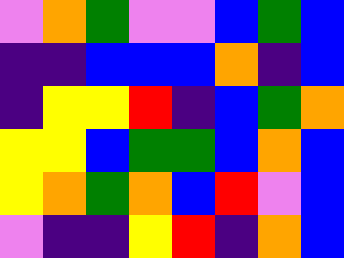[["violet", "orange", "green", "violet", "violet", "blue", "green", "blue"], ["indigo", "indigo", "blue", "blue", "blue", "orange", "indigo", "blue"], ["indigo", "yellow", "yellow", "red", "indigo", "blue", "green", "orange"], ["yellow", "yellow", "blue", "green", "green", "blue", "orange", "blue"], ["yellow", "orange", "green", "orange", "blue", "red", "violet", "blue"], ["violet", "indigo", "indigo", "yellow", "red", "indigo", "orange", "blue"]]